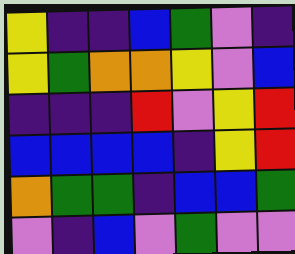[["yellow", "indigo", "indigo", "blue", "green", "violet", "indigo"], ["yellow", "green", "orange", "orange", "yellow", "violet", "blue"], ["indigo", "indigo", "indigo", "red", "violet", "yellow", "red"], ["blue", "blue", "blue", "blue", "indigo", "yellow", "red"], ["orange", "green", "green", "indigo", "blue", "blue", "green"], ["violet", "indigo", "blue", "violet", "green", "violet", "violet"]]